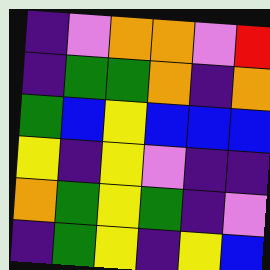[["indigo", "violet", "orange", "orange", "violet", "red"], ["indigo", "green", "green", "orange", "indigo", "orange"], ["green", "blue", "yellow", "blue", "blue", "blue"], ["yellow", "indigo", "yellow", "violet", "indigo", "indigo"], ["orange", "green", "yellow", "green", "indigo", "violet"], ["indigo", "green", "yellow", "indigo", "yellow", "blue"]]